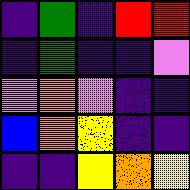[["indigo", "green", "indigo", "red", "red"], ["indigo", "green", "indigo", "indigo", "violet"], ["violet", "orange", "violet", "indigo", "indigo"], ["blue", "orange", "yellow", "indigo", "indigo"], ["indigo", "indigo", "yellow", "orange", "yellow"]]